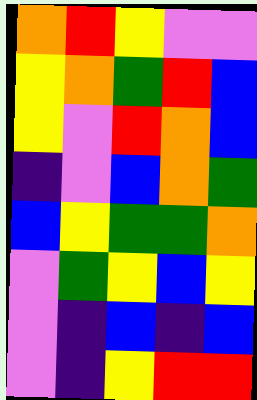[["orange", "red", "yellow", "violet", "violet"], ["yellow", "orange", "green", "red", "blue"], ["yellow", "violet", "red", "orange", "blue"], ["indigo", "violet", "blue", "orange", "green"], ["blue", "yellow", "green", "green", "orange"], ["violet", "green", "yellow", "blue", "yellow"], ["violet", "indigo", "blue", "indigo", "blue"], ["violet", "indigo", "yellow", "red", "red"]]